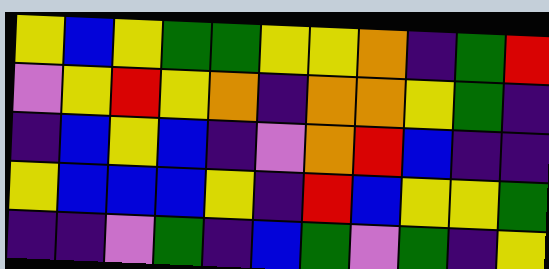[["yellow", "blue", "yellow", "green", "green", "yellow", "yellow", "orange", "indigo", "green", "red"], ["violet", "yellow", "red", "yellow", "orange", "indigo", "orange", "orange", "yellow", "green", "indigo"], ["indigo", "blue", "yellow", "blue", "indigo", "violet", "orange", "red", "blue", "indigo", "indigo"], ["yellow", "blue", "blue", "blue", "yellow", "indigo", "red", "blue", "yellow", "yellow", "green"], ["indigo", "indigo", "violet", "green", "indigo", "blue", "green", "violet", "green", "indigo", "yellow"]]